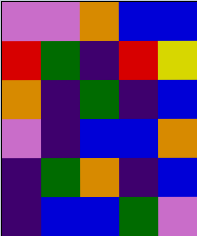[["violet", "violet", "orange", "blue", "blue"], ["red", "green", "indigo", "red", "yellow"], ["orange", "indigo", "green", "indigo", "blue"], ["violet", "indigo", "blue", "blue", "orange"], ["indigo", "green", "orange", "indigo", "blue"], ["indigo", "blue", "blue", "green", "violet"]]